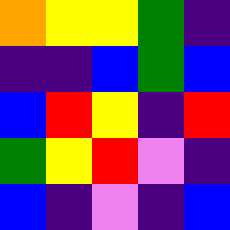[["orange", "yellow", "yellow", "green", "indigo"], ["indigo", "indigo", "blue", "green", "blue"], ["blue", "red", "yellow", "indigo", "red"], ["green", "yellow", "red", "violet", "indigo"], ["blue", "indigo", "violet", "indigo", "blue"]]